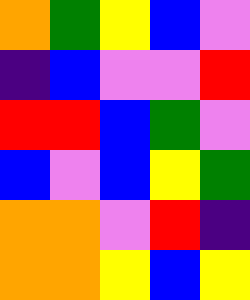[["orange", "green", "yellow", "blue", "violet"], ["indigo", "blue", "violet", "violet", "red"], ["red", "red", "blue", "green", "violet"], ["blue", "violet", "blue", "yellow", "green"], ["orange", "orange", "violet", "red", "indigo"], ["orange", "orange", "yellow", "blue", "yellow"]]